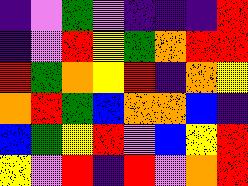[["indigo", "violet", "green", "violet", "indigo", "indigo", "indigo", "red"], ["indigo", "violet", "red", "yellow", "green", "orange", "red", "red"], ["red", "green", "orange", "yellow", "red", "indigo", "orange", "yellow"], ["orange", "red", "green", "blue", "orange", "orange", "blue", "indigo"], ["blue", "green", "yellow", "red", "violet", "blue", "yellow", "red"], ["yellow", "violet", "red", "indigo", "red", "violet", "orange", "red"]]